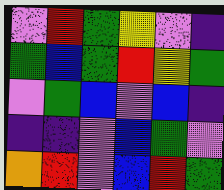[["violet", "red", "green", "yellow", "violet", "indigo"], ["green", "blue", "green", "red", "yellow", "green"], ["violet", "green", "blue", "violet", "blue", "indigo"], ["indigo", "indigo", "violet", "blue", "green", "violet"], ["orange", "red", "violet", "blue", "red", "green"]]